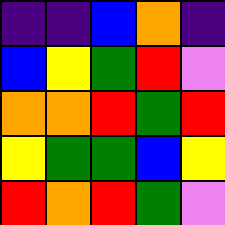[["indigo", "indigo", "blue", "orange", "indigo"], ["blue", "yellow", "green", "red", "violet"], ["orange", "orange", "red", "green", "red"], ["yellow", "green", "green", "blue", "yellow"], ["red", "orange", "red", "green", "violet"]]